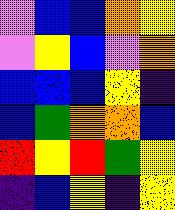[["violet", "blue", "blue", "orange", "yellow"], ["violet", "yellow", "blue", "violet", "orange"], ["blue", "blue", "blue", "yellow", "indigo"], ["blue", "green", "orange", "orange", "blue"], ["red", "yellow", "red", "green", "yellow"], ["indigo", "blue", "yellow", "indigo", "yellow"]]